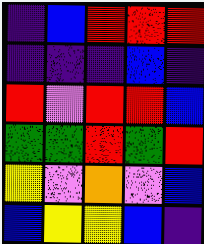[["indigo", "blue", "red", "red", "red"], ["indigo", "indigo", "indigo", "blue", "indigo"], ["red", "violet", "red", "red", "blue"], ["green", "green", "red", "green", "red"], ["yellow", "violet", "orange", "violet", "blue"], ["blue", "yellow", "yellow", "blue", "indigo"]]